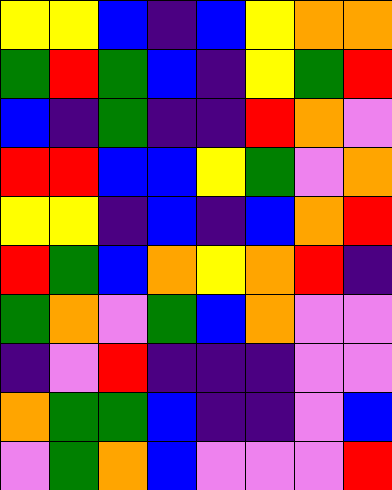[["yellow", "yellow", "blue", "indigo", "blue", "yellow", "orange", "orange"], ["green", "red", "green", "blue", "indigo", "yellow", "green", "red"], ["blue", "indigo", "green", "indigo", "indigo", "red", "orange", "violet"], ["red", "red", "blue", "blue", "yellow", "green", "violet", "orange"], ["yellow", "yellow", "indigo", "blue", "indigo", "blue", "orange", "red"], ["red", "green", "blue", "orange", "yellow", "orange", "red", "indigo"], ["green", "orange", "violet", "green", "blue", "orange", "violet", "violet"], ["indigo", "violet", "red", "indigo", "indigo", "indigo", "violet", "violet"], ["orange", "green", "green", "blue", "indigo", "indigo", "violet", "blue"], ["violet", "green", "orange", "blue", "violet", "violet", "violet", "red"]]